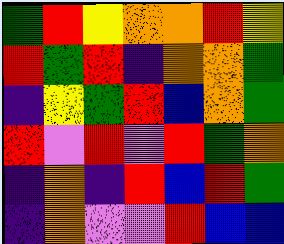[["green", "red", "yellow", "orange", "orange", "red", "yellow"], ["red", "green", "red", "indigo", "orange", "orange", "green"], ["indigo", "yellow", "green", "red", "blue", "orange", "green"], ["red", "violet", "red", "violet", "red", "green", "orange"], ["indigo", "orange", "indigo", "red", "blue", "red", "green"], ["indigo", "orange", "violet", "violet", "red", "blue", "blue"]]